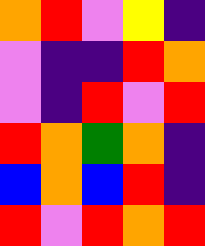[["orange", "red", "violet", "yellow", "indigo"], ["violet", "indigo", "indigo", "red", "orange"], ["violet", "indigo", "red", "violet", "red"], ["red", "orange", "green", "orange", "indigo"], ["blue", "orange", "blue", "red", "indigo"], ["red", "violet", "red", "orange", "red"]]